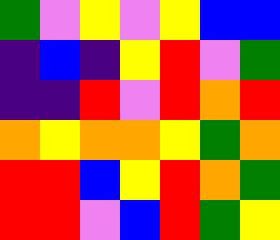[["green", "violet", "yellow", "violet", "yellow", "blue", "blue"], ["indigo", "blue", "indigo", "yellow", "red", "violet", "green"], ["indigo", "indigo", "red", "violet", "red", "orange", "red"], ["orange", "yellow", "orange", "orange", "yellow", "green", "orange"], ["red", "red", "blue", "yellow", "red", "orange", "green"], ["red", "red", "violet", "blue", "red", "green", "yellow"]]